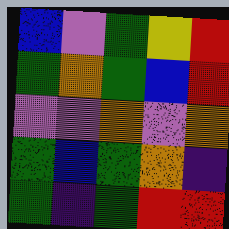[["blue", "violet", "green", "yellow", "red"], ["green", "orange", "green", "blue", "red"], ["violet", "violet", "orange", "violet", "orange"], ["green", "blue", "green", "orange", "indigo"], ["green", "indigo", "green", "red", "red"]]